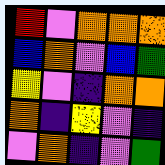[["red", "violet", "orange", "orange", "orange"], ["blue", "orange", "violet", "blue", "green"], ["yellow", "violet", "indigo", "orange", "orange"], ["orange", "indigo", "yellow", "violet", "indigo"], ["violet", "orange", "indigo", "violet", "green"]]